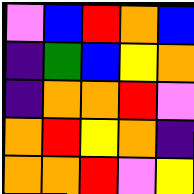[["violet", "blue", "red", "orange", "blue"], ["indigo", "green", "blue", "yellow", "orange"], ["indigo", "orange", "orange", "red", "violet"], ["orange", "red", "yellow", "orange", "indigo"], ["orange", "orange", "red", "violet", "yellow"]]